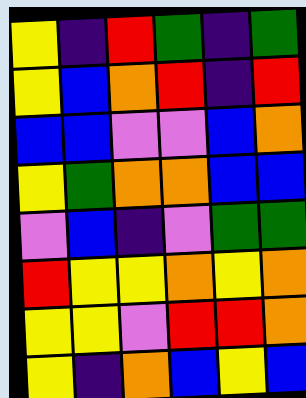[["yellow", "indigo", "red", "green", "indigo", "green"], ["yellow", "blue", "orange", "red", "indigo", "red"], ["blue", "blue", "violet", "violet", "blue", "orange"], ["yellow", "green", "orange", "orange", "blue", "blue"], ["violet", "blue", "indigo", "violet", "green", "green"], ["red", "yellow", "yellow", "orange", "yellow", "orange"], ["yellow", "yellow", "violet", "red", "red", "orange"], ["yellow", "indigo", "orange", "blue", "yellow", "blue"]]